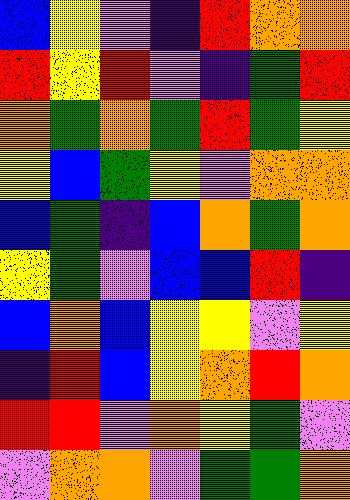[["blue", "yellow", "violet", "indigo", "red", "orange", "orange"], ["red", "yellow", "red", "violet", "indigo", "green", "red"], ["orange", "green", "orange", "green", "red", "green", "yellow"], ["yellow", "blue", "green", "yellow", "violet", "orange", "orange"], ["blue", "green", "indigo", "blue", "orange", "green", "orange"], ["yellow", "green", "violet", "blue", "blue", "red", "indigo"], ["blue", "orange", "blue", "yellow", "yellow", "violet", "yellow"], ["indigo", "red", "blue", "yellow", "orange", "red", "orange"], ["red", "red", "violet", "orange", "yellow", "green", "violet"], ["violet", "orange", "orange", "violet", "green", "green", "orange"]]